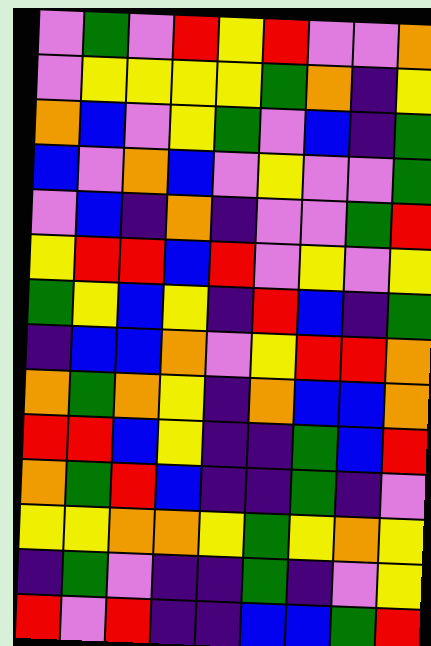[["violet", "green", "violet", "red", "yellow", "red", "violet", "violet", "orange"], ["violet", "yellow", "yellow", "yellow", "yellow", "green", "orange", "indigo", "yellow"], ["orange", "blue", "violet", "yellow", "green", "violet", "blue", "indigo", "green"], ["blue", "violet", "orange", "blue", "violet", "yellow", "violet", "violet", "green"], ["violet", "blue", "indigo", "orange", "indigo", "violet", "violet", "green", "red"], ["yellow", "red", "red", "blue", "red", "violet", "yellow", "violet", "yellow"], ["green", "yellow", "blue", "yellow", "indigo", "red", "blue", "indigo", "green"], ["indigo", "blue", "blue", "orange", "violet", "yellow", "red", "red", "orange"], ["orange", "green", "orange", "yellow", "indigo", "orange", "blue", "blue", "orange"], ["red", "red", "blue", "yellow", "indigo", "indigo", "green", "blue", "red"], ["orange", "green", "red", "blue", "indigo", "indigo", "green", "indigo", "violet"], ["yellow", "yellow", "orange", "orange", "yellow", "green", "yellow", "orange", "yellow"], ["indigo", "green", "violet", "indigo", "indigo", "green", "indigo", "violet", "yellow"], ["red", "violet", "red", "indigo", "indigo", "blue", "blue", "green", "red"]]